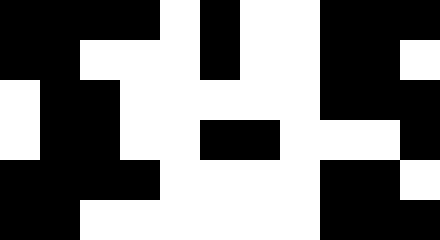[["black", "black", "black", "black", "white", "black", "white", "white", "black", "black", "black"], ["black", "black", "white", "white", "white", "black", "white", "white", "black", "black", "white"], ["white", "black", "black", "white", "white", "white", "white", "white", "black", "black", "black"], ["white", "black", "black", "white", "white", "black", "black", "white", "white", "white", "black"], ["black", "black", "black", "black", "white", "white", "white", "white", "black", "black", "white"], ["black", "black", "white", "white", "white", "white", "white", "white", "black", "black", "black"]]